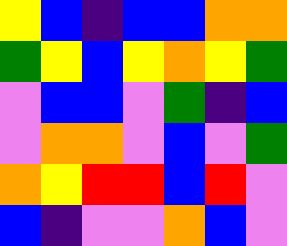[["yellow", "blue", "indigo", "blue", "blue", "orange", "orange"], ["green", "yellow", "blue", "yellow", "orange", "yellow", "green"], ["violet", "blue", "blue", "violet", "green", "indigo", "blue"], ["violet", "orange", "orange", "violet", "blue", "violet", "green"], ["orange", "yellow", "red", "red", "blue", "red", "violet"], ["blue", "indigo", "violet", "violet", "orange", "blue", "violet"]]